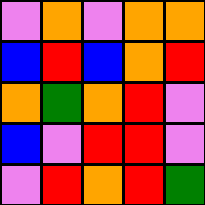[["violet", "orange", "violet", "orange", "orange"], ["blue", "red", "blue", "orange", "red"], ["orange", "green", "orange", "red", "violet"], ["blue", "violet", "red", "red", "violet"], ["violet", "red", "orange", "red", "green"]]